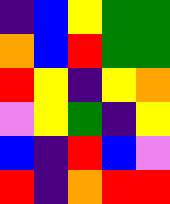[["indigo", "blue", "yellow", "green", "green"], ["orange", "blue", "red", "green", "green"], ["red", "yellow", "indigo", "yellow", "orange"], ["violet", "yellow", "green", "indigo", "yellow"], ["blue", "indigo", "red", "blue", "violet"], ["red", "indigo", "orange", "red", "red"]]